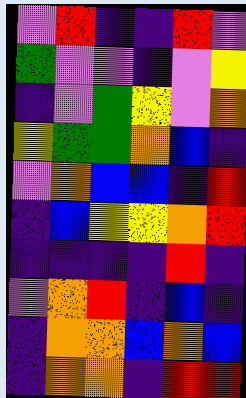[["violet", "red", "indigo", "indigo", "red", "violet"], ["green", "violet", "violet", "indigo", "violet", "yellow"], ["indigo", "violet", "green", "yellow", "violet", "orange"], ["yellow", "green", "green", "orange", "blue", "indigo"], ["violet", "orange", "blue", "blue", "indigo", "red"], ["indigo", "blue", "yellow", "yellow", "orange", "red"], ["indigo", "indigo", "indigo", "indigo", "red", "indigo"], ["violet", "orange", "red", "indigo", "blue", "indigo"], ["indigo", "orange", "orange", "blue", "orange", "blue"], ["indigo", "orange", "orange", "indigo", "red", "red"]]